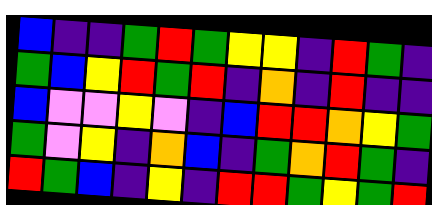[["blue", "indigo", "indigo", "green", "red", "green", "yellow", "yellow", "indigo", "red", "green", "indigo"], ["green", "blue", "yellow", "red", "green", "red", "indigo", "orange", "indigo", "red", "indigo", "indigo"], ["blue", "violet", "violet", "yellow", "violet", "indigo", "blue", "red", "red", "orange", "yellow", "green"], ["green", "violet", "yellow", "indigo", "orange", "blue", "indigo", "green", "orange", "red", "green", "indigo"], ["red", "green", "blue", "indigo", "yellow", "indigo", "red", "red", "green", "yellow", "green", "red"]]